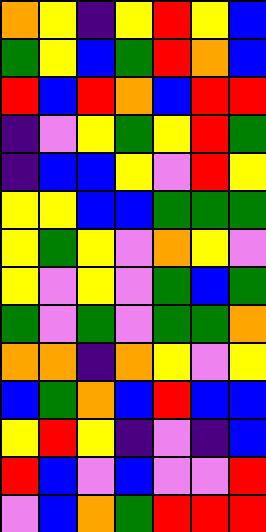[["orange", "yellow", "indigo", "yellow", "red", "yellow", "blue"], ["green", "yellow", "blue", "green", "red", "orange", "blue"], ["red", "blue", "red", "orange", "blue", "red", "red"], ["indigo", "violet", "yellow", "green", "yellow", "red", "green"], ["indigo", "blue", "blue", "yellow", "violet", "red", "yellow"], ["yellow", "yellow", "blue", "blue", "green", "green", "green"], ["yellow", "green", "yellow", "violet", "orange", "yellow", "violet"], ["yellow", "violet", "yellow", "violet", "green", "blue", "green"], ["green", "violet", "green", "violet", "green", "green", "orange"], ["orange", "orange", "indigo", "orange", "yellow", "violet", "yellow"], ["blue", "green", "orange", "blue", "red", "blue", "blue"], ["yellow", "red", "yellow", "indigo", "violet", "indigo", "blue"], ["red", "blue", "violet", "blue", "violet", "violet", "red"], ["violet", "blue", "orange", "green", "red", "red", "red"]]